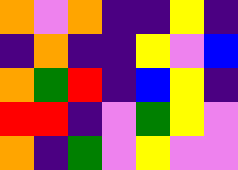[["orange", "violet", "orange", "indigo", "indigo", "yellow", "indigo"], ["indigo", "orange", "indigo", "indigo", "yellow", "violet", "blue"], ["orange", "green", "red", "indigo", "blue", "yellow", "indigo"], ["red", "red", "indigo", "violet", "green", "yellow", "violet"], ["orange", "indigo", "green", "violet", "yellow", "violet", "violet"]]